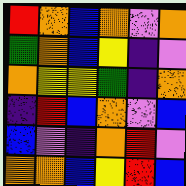[["red", "orange", "blue", "orange", "violet", "orange"], ["green", "orange", "blue", "yellow", "indigo", "violet"], ["orange", "yellow", "yellow", "green", "indigo", "orange"], ["indigo", "red", "blue", "orange", "violet", "blue"], ["blue", "violet", "indigo", "orange", "red", "violet"], ["orange", "orange", "blue", "yellow", "red", "blue"]]